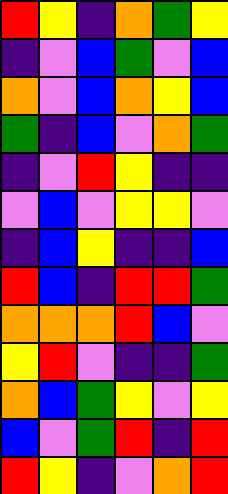[["red", "yellow", "indigo", "orange", "green", "yellow"], ["indigo", "violet", "blue", "green", "violet", "blue"], ["orange", "violet", "blue", "orange", "yellow", "blue"], ["green", "indigo", "blue", "violet", "orange", "green"], ["indigo", "violet", "red", "yellow", "indigo", "indigo"], ["violet", "blue", "violet", "yellow", "yellow", "violet"], ["indigo", "blue", "yellow", "indigo", "indigo", "blue"], ["red", "blue", "indigo", "red", "red", "green"], ["orange", "orange", "orange", "red", "blue", "violet"], ["yellow", "red", "violet", "indigo", "indigo", "green"], ["orange", "blue", "green", "yellow", "violet", "yellow"], ["blue", "violet", "green", "red", "indigo", "red"], ["red", "yellow", "indigo", "violet", "orange", "red"]]